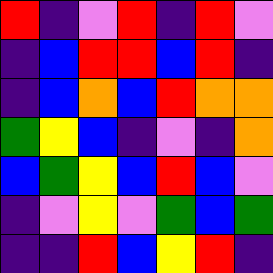[["red", "indigo", "violet", "red", "indigo", "red", "violet"], ["indigo", "blue", "red", "red", "blue", "red", "indigo"], ["indigo", "blue", "orange", "blue", "red", "orange", "orange"], ["green", "yellow", "blue", "indigo", "violet", "indigo", "orange"], ["blue", "green", "yellow", "blue", "red", "blue", "violet"], ["indigo", "violet", "yellow", "violet", "green", "blue", "green"], ["indigo", "indigo", "red", "blue", "yellow", "red", "indigo"]]